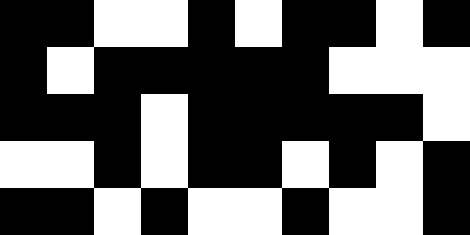[["black", "black", "white", "white", "black", "white", "black", "black", "white", "black"], ["black", "white", "black", "black", "black", "black", "black", "white", "white", "white"], ["black", "black", "black", "white", "black", "black", "black", "black", "black", "white"], ["white", "white", "black", "white", "black", "black", "white", "black", "white", "black"], ["black", "black", "white", "black", "white", "white", "black", "white", "white", "black"]]